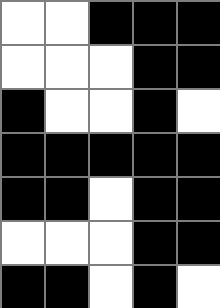[["white", "white", "black", "black", "black"], ["white", "white", "white", "black", "black"], ["black", "white", "white", "black", "white"], ["black", "black", "black", "black", "black"], ["black", "black", "white", "black", "black"], ["white", "white", "white", "black", "black"], ["black", "black", "white", "black", "white"]]